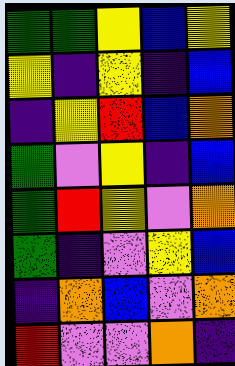[["green", "green", "yellow", "blue", "yellow"], ["yellow", "indigo", "yellow", "indigo", "blue"], ["indigo", "yellow", "red", "blue", "orange"], ["green", "violet", "yellow", "indigo", "blue"], ["green", "red", "yellow", "violet", "orange"], ["green", "indigo", "violet", "yellow", "blue"], ["indigo", "orange", "blue", "violet", "orange"], ["red", "violet", "violet", "orange", "indigo"]]